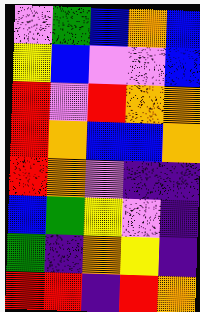[["violet", "green", "blue", "orange", "blue"], ["yellow", "blue", "violet", "violet", "blue"], ["red", "violet", "red", "orange", "orange"], ["red", "orange", "blue", "blue", "orange"], ["red", "orange", "violet", "indigo", "indigo"], ["blue", "green", "yellow", "violet", "indigo"], ["green", "indigo", "orange", "yellow", "indigo"], ["red", "red", "indigo", "red", "orange"]]